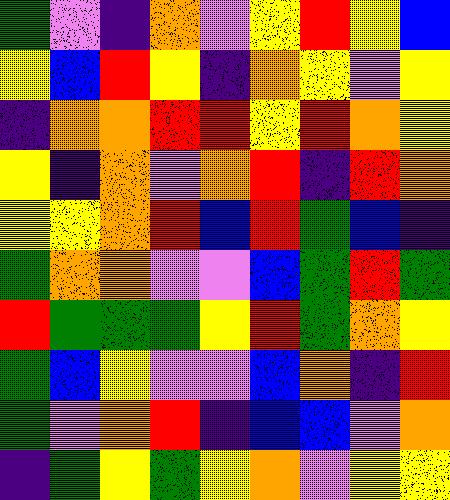[["green", "violet", "indigo", "orange", "violet", "yellow", "red", "yellow", "blue"], ["yellow", "blue", "red", "yellow", "indigo", "orange", "yellow", "violet", "yellow"], ["indigo", "orange", "orange", "red", "red", "yellow", "red", "orange", "yellow"], ["yellow", "indigo", "orange", "violet", "orange", "red", "indigo", "red", "orange"], ["yellow", "yellow", "orange", "red", "blue", "red", "green", "blue", "indigo"], ["green", "orange", "orange", "violet", "violet", "blue", "green", "red", "green"], ["red", "green", "green", "green", "yellow", "red", "green", "orange", "yellow"], ["green", "blue", "yellow", "violet", "violet", "blue", "orange", "indigo", "red"], ["green", "violet", "orange", "red", "indigo", "blue", "blue", "violet", "orange"], ["indigo", "green", "yellow", "green", "yellow", "orange", "violet", "yellow", "yellow"]]